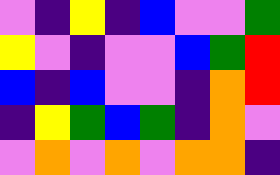[["violet", "indigo", "yellow", "indigo", "blue", "violet", "violet", "green"], ["yellow", "violet", "indigo", "violet", "violet", "blue", "green", "red"], ["blue", "indigo", "blue", "violet", "violet", "indigo", "orange", "red"], ["indigo", "yellow", "green", "blue", "green", "indigo", "orange", "violet"], ["violet", "orange", "violet", "orange", "violet", "orange", "orange", "indigo"]]